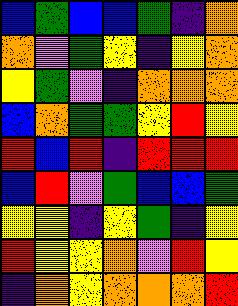[["blue", "green", "blue", "blue", "green", "indigo", "orange"], ["orange", "violet", "green", "yellow", "indigo", "yellow", "orange"], ["yellow", "green", "violet", "indigo", "orange", "orange", "orange"], ["blue", "orange", "green", "green", "yellow", "red", "yellow"], ["red", "blue", "red", "indigo", "red", "red", "red"], ["blue", "red", "violet", "green", "blue", "blue", "green"], ["yellow", "yellow", "indigo", "yellow", "green", "indigo", "yellow"], ["red", "yellow", "yellow", "orange", "violet", "red", "yellow"], ["indigo", "orange", "yellow", "orange", "orange", "orange", "red"]]